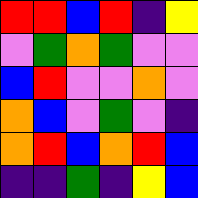[["red", "red", "blue", "red", "indigo", "yellow"], ["violet", "green", "orange", "green", "violet", "violet"], ["blue", "red", "violet", "violet", "orange", "violet"], ["orange", "blue", "violet", "green", "violet", "indigo"], ["orange", "red", "blue", "orange", "red", "blue"], ["indigo", "indigo", "green", "indigo", "yellow", "blue"]]